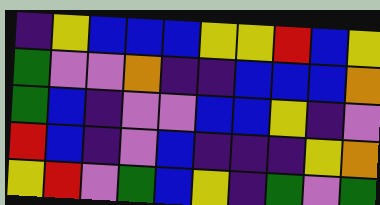[["indigo", "yellow", "blue", "blue", "blue", "yellow", "yellow", "red", "blue", "yellow"], ["green", "violet", "violet", "orange", "indigo", "indigo", "blue", "blue", "blue", "orange"], ["green", "blue", "indigo", "violet", "violet", "blue", "blue", "yellow", "indigo", "violet"], ["red", "blue", "indigo", "violet", "blue", "indigo", "indigo", "indigo", "yellow", "orange"], ["yellow", "red", "violet", "green", "blue", "yellow", "indigo", "green", "violet", "green"]]